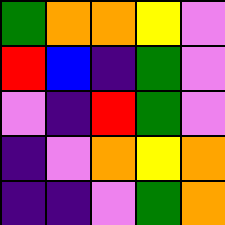[["green", "orange", "orange", "yellow", "violet"], ["red", "blue", "indigo", "green", "violet"], ["violet", "indigo", "red", "green", "violet"], ["indigo", "violet", "orange", "yellow", "orange"], ["indigo", "indigo", "violet", "green", "orange"]]